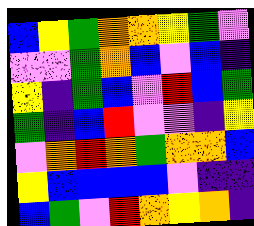[["blue", "yellow", "green", "orange", "orange", "yellow", "green", "violet"], ["violet", "violet", "green", "orange", "blue", "violet", "blue", "indigo"], ["yellow", "indigo", "green", "blue", "violet", "red", "blue", "green"], ["green", "indigo", "blue", "red", "violet", "violet", "indigo", "yellow"], ["violet", "orange", "red", "orange", "green", "orange", "orange", "blue"], ["yellow", "blue", "blue", "blue", "blue", "violet", "indigo", "indigo"], ["blue", "green", "violet", "red", "orange", "yellow", "orange", "indigo"]]